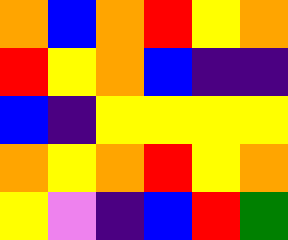[["orange", "blue", "orange", "red", "yellow", "orange"], ["red", "yellow", "orange", "blue", "indigo", "indigo"], ["blue", "indigo", "yellow", "yellow", "yellow", "yellow"], ["orange", "yellow", "orange", "red", "yellow", "orange"], ["yellow", "violet", "indigo", "blue", "red", "green"]]